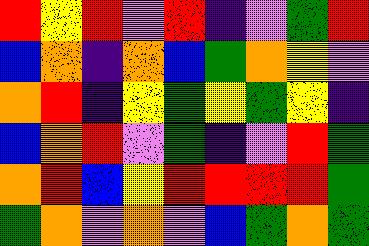[["red", "yellow", "red", "violet", "red", "indigo", "violet", "green", "red"], ["blue", "orange", "indigo", "orange", "blue", "green", "orange", "yellow", "violet"], ["orange", "red", "indigo", "yellow", "green", "yellow", "green", "yellow", "indigo"], ["blue", "orange", "red", "violet", "green", "indigo", "violet", "red", "green"], ["orange", "red", "blue", "yellow", "red", "red", "red", "red", "green"], ["green", "orange", "violet", "orange", "violet", "blue", "green", "orange", "green"]]